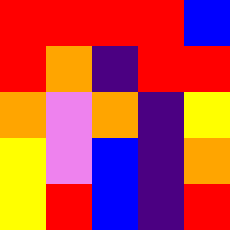[["red", "red", "red", "red", "blue"], ["red", "orange", "indigo", "red", "red"], ["orange", "violet", "orange", "indigo", "yellow"], ["yellow", "violet", "blue", "indigo", "orange"], ["yellow", "red", "blue", "indigo", "red"]]